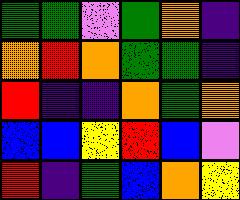[["green", "green", "violet", "green", "orange", "indigo"], ["orange", "red", "orange", "green", "green", "indigo"], ["red", "indigo", "indigo", "orange", "green", "orange"], ["blue", "blue", "yellow", "red", "blue", "violet"], ["red", "indigo", "green", "blue", "orange", "yellow"]]